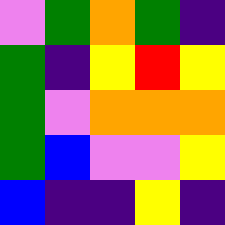[["violet", "green", "orange", "green", "indigo"], ["green", "indigo", "yellow", "red", "yellow"], ["green", "violet", "orange", "orange", "orange"], ["green", "blue", "violet", "violet", "yellow"], ["blue", "indigo", "indigo", "yellow", "indigo"]]